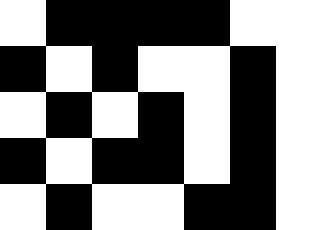[["white", "black", "black", "black", "black", "white", "white"], ["black", "white", "black", "white", "white", "black", "white"], ["white", "black", "white", "black", "white", "black", "white"], ["black", "white", "black", "black", "white", "black", "white"], ["white", "black", "white", "white", "black", "black", "white"]]